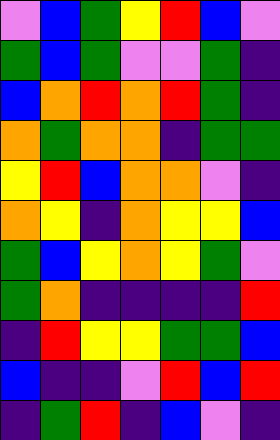[["violet", "blue", "green", "yellow", "red", "blue", "violet"], ["green", "blue", "green", "violet", "violet", "green", "indigo"], ["blue", "orange", "red", "orange", "red", "green", "indigo"], ["orange", "green", "orange", "orange", "indigo", "green", "green"], ["yellow", "red", "blue", "orange", "orange", "violet", "indigo"], ["orange", "yellow", "indigo", "orange", "yellow", "yellow", "blue"], ["green", "blue", "yellow", "orange", "yellow", "green", "violet"], ["green", "orange", "indigo", "indigo", "indigo", "indigo", "red"], ["indigo", "red", "yellow", "yellow", "green", "green", "blue"], ["blue", "indigo", "indigo", "violet", "red", "blue", "red"], ["indigo", "green", "red", "indigo", "blue", "violet", "indigo"]]